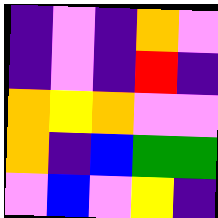[["indigo", "violet", "indigo", "orange", "violet"], ["indigo", "violet", "indigo", "red", "indigo"], ["orange", "yellow", "orange", "violet", "violet"], ["orange", "indigo", "blue", "green", "green"], ["violet", "blue", "violet", "yellow", "indigo"]]